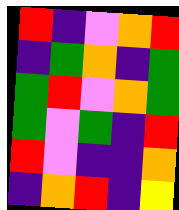[["red", "indigo", "violet", "orange", "red"], ["indigo", "green", "orange", "indigo", "green"], ["green", "red", "violet", "orange", "green"], ["green", "violet", "green", "indigo", "red"], ["red", "violet", "indigo", "indigo", "orange"], ["indigo", "orange", "red", "indigo", "yellow"]]